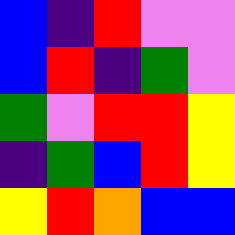[["blue", "indigo", "red", "violet", "violet"], ["blue", "red", "indigo", "green", "violet"], ["green", "violet", "red", "red", "yellow"], ["indigo", "green", "blue", "red", "yellow"], ["yellow", "red", "orange", "blue", "blue"]]